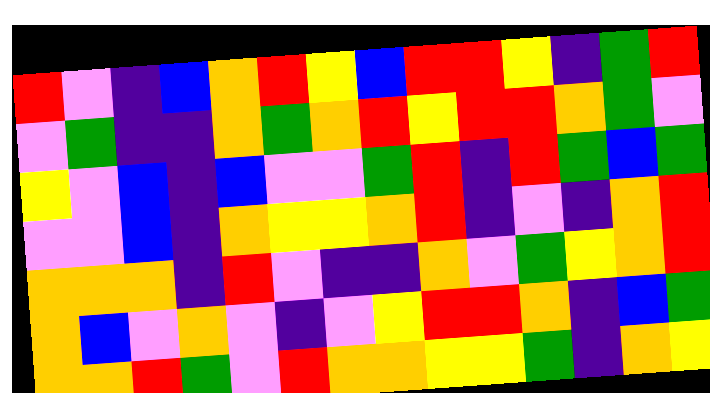[["red", "violet", "indigo", "blue", "orange", "red", "yellow", "blue", "red", "red", "yellow", "indigo", "green", "red"], ["violet", "green", "indigo", "indigo", "orange", "green", "orange", "red", "yellow", "red", "red", "orange", "green", "violet"], ["yellow", "violet", "blue", "indigo", "blue", "violet", "violet", "green", "red", "indigo", "red", "green", "blue", "green"], ["violet", "violet", "blue", "indigo", "orange", "yellow", "yellow", "orange", "red", "indigo", "violet", "indigo", "orange", "red"], ["orange", "orange", "orange", "indigo", "red", "violet", "indigo", "indigo", "orange", "violet", "green", "yellow", "orange", "red"], ["orange", "blue", "violet", "orange", "violet", "indigo", "violet", "yellow", "red", "red", "orange", "indigo", "blue", "green"], ["orange", "orange", "red", "green", "violet", "red", "orange", "orange", "yellow", "yellow", "green", "indigo", "orange", "yellow"]]